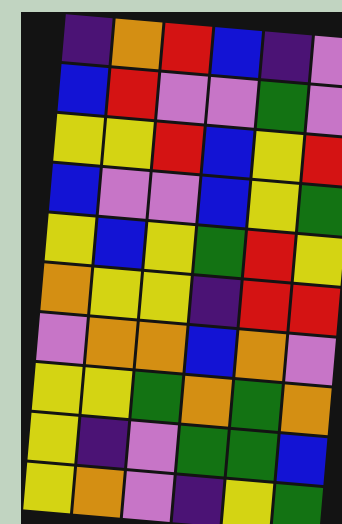[["indigo", "orange", "red", "blue", "indigo", "violet"], ["blue", "red", "violet", "violet", "green", "violet"], ["yellow", "yellow", "red", "blue", "yellow", "red"], ["blue", "violet", "violet", "blue", "yellow", "green"], ["yellow", "blue", "yellow", "green", "red", "yellow"], ["orange", "yellow", "yellow", "indigo", "red", "red"], ["violet", "orange", "orange", "blue", "orange", "violet"], ["yellow", "yellow", "green", "orange", "green", "orange"], ["yellow", "indigo", "violet", "green", "green", "blue"], ["yellow", "orange", "violet", "indigo", "yellow", "green"]]